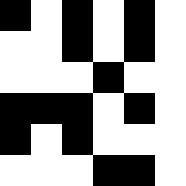[["black", "white", "black", "white", "black", "white"], ["white", "white", "black", "white", "black", "white"], ["white", "white", "white", "black", "white", "white"], ["black", "black", "black", "white", "black", "white"], ["black", "white", "black", "white", "white", "white"], ["white", "white", "white", "black", "black", "white"]]